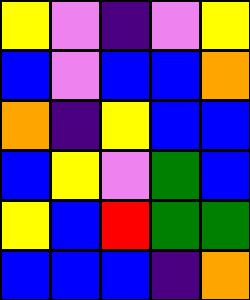[["yellow", "violet", "indigo", "violet", "yellow"], ["blue", "violet", "blue", "blue", "orange"], ["orange", "indigo", "yellow", "blue", "blue"], ["blue", "yellow", "violet", "green", "blue"], ["yellow", "blue", "red", "green", "green"], ["blue", "blue", "blue", "indigo", "orange"]]